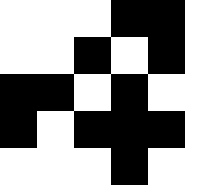[["white", "white", "white", "black", "black", "white"], ["white", "white", "black", "white", "black", "white"], ["black", "black", "white", "black", "white", "white"], ["black", "white", "black", "black", "black", "white"], ["white", "white", "white", "black", "white", "white"]]